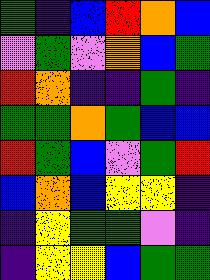[["green", "indigo", "blue", "red", "orange", "blue"], ["violet", "green", "violet", "orange", "blue", "green"], ["red", "orange", "indigo", "indigo", "green", "indigo"], ["green", "green", "orange", "green", "blue", "blue"], ["red", "green", "blue", "violet", "green", "red"], ["blue", "orange", "blue", "yellow", "yellow", "indigo"], ["indigo", "yellow", "green", "green", "violet", "indigo"], ["indigo", "yellow", "yellow", "blue", "green", "green"]]